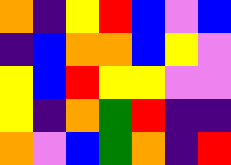[["orange", "indigo", "yellow", "red", "blue", "violet", "blue"], ["indigo", "blue", "orange", "orange", "blue", "yellow", "violet"], ["yellow", "blue", "red", "yellow", "yellow", "violet", "violet"], ["yellow", "indigo", "orange", "green", "red", "indigo", "indigo"], ["orange", "violet", "blue", "green", "orange", "indigo", "red"]]